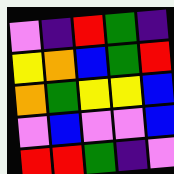[["violet", "indigo", "red", "green", "indigo"], ["yellow", "orange", "blue", "green", "red"], ["orange", "green", "yellow", "yellow", "blue"], ["violet", "blue", "violet", "violet", "blue"], ["red", "red", "green", "indigo", "violet"]]